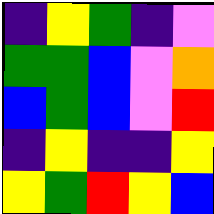[["indigo", "yellow", "green", "indigo", "violet"], ["green", "green", "blue", "violet", "orange"], ["blue", "green", "blue", "violet", "red"], ["indigo", "yellow", "indigo", "indigo", "yellow"], ["yellow", "green", "red", "yellow", "blue"]]